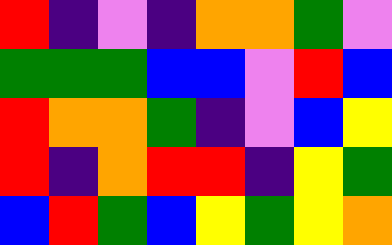[["red", "indigo", "violet", "indigo", "orange", "orange", "green", "violet"], ["green", "green", "green", "blue", "blue", "violet", "red", "blue"], ["red", "orange", "orange", "green", "indigo", "violet", "blue", "yellow"], ["red", "indigo", "orange", "red", "red", "indigo", "yellow", "green"], ["blue", "red", "green", "blue", "yellow", "green", "yellow", "orange"]]